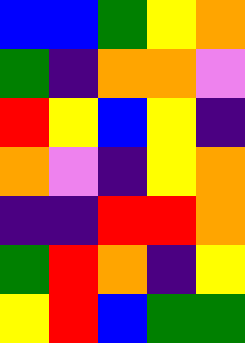[["blue", "blue", "green", "yellow", "orange"], ["green", "indigo", "orange", "orange", "violet"], ["red", "yellow", "blue", "yellow", "indigo"], ["orange", "violet", "indigo", "yellow", "orange"], ["indigo", "indigo", "red", "red", "orange"], ["green", "red", "orange", "indigo", "yellow"], ["yellow", "red", "blue", "green", "green"]]